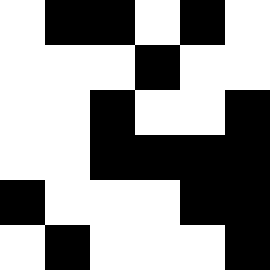[["white", "black", "black", "white", "black", "white"], ["white", "white", "white", "black", "white", "white"], ["white", "white", "black", "white", "white", "black"], ["white", "white", "black", "black", "black", "black"], ["black", "white", "white", "white", "black", "black"], ["white", "black", "white", "white", "white", "black"]]